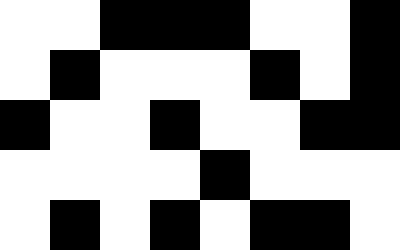[["white", "white", "black", "black", "black", "white", "white", "black"], ["white", "black", "white", "white", "white", "black", "white", "black"], ["black", "white", "white", "black", "white", "white", "black", "black"], ["white", "white", "white", "white", "black", "white", "white", "white"], ["white", "black", "white", "black", "white", "black", "black", "white"]]